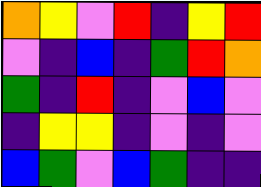[["orange", "yellow", "violet", "red", "indigo", "yellow", "red"], ["violet", "indigo", "blue", "indigo", "green", "red", "orange"], ["green", "indigo", "red", "indigo", "violet", "blue", "violet"], ["indigo", "yellow", "yellow", "indigo", "violet", "indigo", "violet"], ["blue", "green", "violet", "blue", "green", "indigo", "indigo"]]